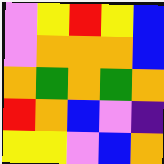[["violet", "yellow", "red", "yellow", "blue"], ["violet", "orange", "orange", "orange", "blue"], ["orange", "green", "orange", "green", "orange"], ["red", "orange", "blue", "violet", "indigo"], ["yellow", "yellow", "violet", "blue", "orange"]]